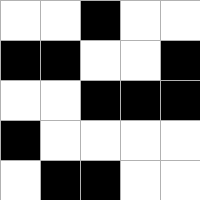[["white", "white", "black", "white", "white"], ["black", "black", "white", "white", "black"], ["white", "white", "black", "black", "black"], ["black", "white", "white", "white", "white"], ["white", "black", "black", "white", "white"]]